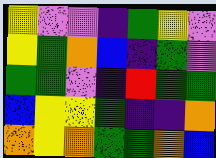[["yellow", "violet", "violet", "indigo", "green", "yellow", "violet"], ["yellow", "green", "orange", "blue", "indigo", "green", "violet"], ["green", "green", "violet", "indigo", "red", "green", "green"], ["blue", "yellow", "yellow", "green", "indigo", "indigo", "orange"], ["orange", "yellow", "orange", "green", "green", "orange", "blue"]]